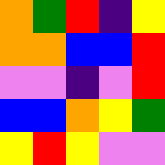[["orange", "green", "red", "indigo", "yellow"], ["orange", "orange", "blue", "blue", "red"], ["violet", "violet", "indigo", "violet", "red"], ["blue", "blue", "orange", "yellow", "green"], ["yellow", "red", "yellow", "violet", "violet"]]